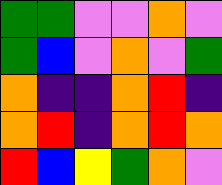[["green", "green", "violet", "violet", "orange", "violet"], ["green", "blue", "violet", "orange", "violet", "green"], ["orange", "indigo", "indigo", "orange", "red", "indigo"], ["orange", "red", "indigo", "orange", "red", "orange"], ["red", "blue", "yellow", "green", "orange", "violet"]]